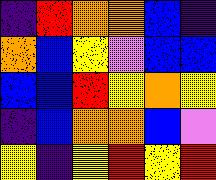[["indigo", "red", "orange", "orange", "blue", "indigo"], ["orange", "blue", "yellow", "violet", "blue", "blue"], ["blue", "blue", "red", "yellow", "orange", "yellow"], ["indigo", "blue", "orange", "orange", "blue", "violet"], ["yellow", "indigo", "yellow", "red", "yellow", "red"]]